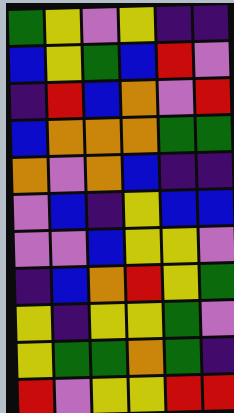[["green", "yellow", "violet", "yellow", "indigo", "indigo"], ["blue", "yellow", "green", "blue", "red", "violet"], ["indigo", "red", "blue", "orange", "violet", "red"], ["blue", "orange", "orange", "orange", "green", "green"], ["orange", "violet", "orange", "blue", "indigo", "indigo"], ["violet", "blue", "indigo", "yellow", "blue", "blue"], ["violet", "violet", "blue", "yellow", "yellow", "violet"], ["indigo", "blue", "orange", "red", "yellow", "green"], ["yellow", "indigo", "yellow", "yellow", "green", "violet"], ["yellow", "green", "green", "orange", "green", "indigo"], ["red", "violet", "yellow", "yellow", "red", "red"]]